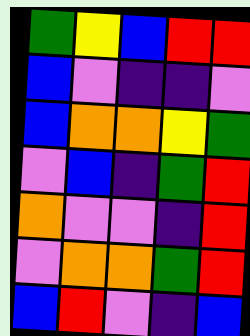[["green", "yellow", "blue", "red", "red"], ["blue", "violet", "indigo", "indigo", "violet"], ["blue", "orange", "orange", "yellow", "green"], ["violet", "blue", "indigo", "green", "red"], ["orange", "violet", "violet", "indigo", "red"], ["violet", "orange", "orange", "green", "red"], ["blue", "red", "violet", "indigo", "blue"]]